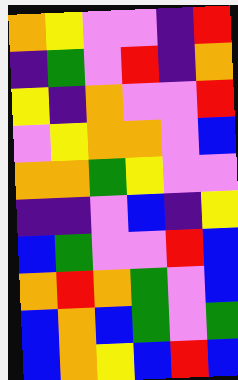[["orange", "yellow", "violet", "violet", "indigo", "red"], ["indigo", "green", "violet", "red", "indigo", "orange"], ["yellow", "indigo", "orange", "violet", "violet", "red"], ["violet", "yellow", "orange", "orange", "violet", "blue"], ["orange", "orange", "green", "yellow", "violet", "violet"], ["indigo", "indigo", "violet", "blue", "indigo", "yellow"], ["blue", "green", "violet", "violet", "red", "blue"], ["orange", "red", "orange", "green", "violet", "blue"], ["blue", "orange", "blue", "green", "violet", "green"], ["blue", "orange", "yellow", "blue", "red", "blue"]]